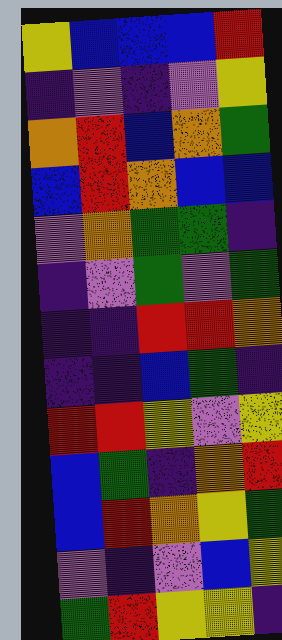[["yellow", "blue", "blue", "blue", "red"], ["indigo", "violet", "indigo", "violet", "yellow"], ["orange", "red", "blue", "orange", "green"], ["blue", "red", "orange", "blue", "blue"], ["violet", "orange", "green", "green", "indigo"], ["indigo", "violet", "green", "violet", "green"], ["indigo", "indigo", "red", "red", "orange"], ["indigo", "indigo", "blue", "green", "indigo"], ["red", "red", "yellow", "violet", "yellow"], ["blue", "green", "indigo", "orange", "red"], ["blue", "red", "orange", "yellow", "green"], ["violet", "indigo", "violet", "blue", "yellow"], ["green", "red", "yellow", "yellow", "indigo"]]